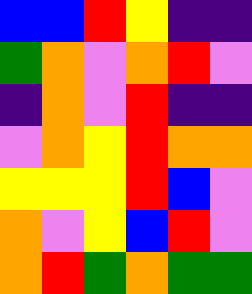[["blue", "blue", "red", "yellow", "indigo", "indigo"], ["green", "orange", "violet", "orange", "red", "violet"], ["indigo", "orange", "violet", "red", "indigo", "indigo"], ["violet", "orange", "yellow", "red", "orange", "orange"], ["yellow", "yellow", "yellow", "red", "blue", "violet"], ["orange", "violet", "yellow", "blue", "red", "violet"], ["orange", "red", "green", "orange", "green", "green"]]